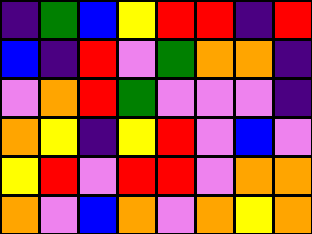[["indigo", "green", "blue", "yellow", "red", "red", "indigo", "red"], ["blue", "indigo", "red", "violet", "green", "orange", "orange", "indigo"], ["violet", "orange", "red", "green", "violet", "violet", "violet", "indigo"], ["orange", "yellow", "indigo", "yellow", "red", "violet", "blue", "violet"], ["yellow", "red", "violet", "red", "red", "violet", "orange", "orange"], ["orange", "violet", "blue", "orange", "violet", "orange", "yellow", "orange"]]